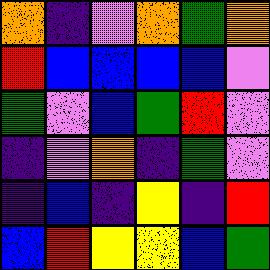[["orange", "indigo", "violet", "orange", "green", "orange"], ["red", "blue", "blue", "blue", "blue", "violet"], ["green", "violet", "blue", "green", "red", "violet"], ["indigo", "violet", "orange", "indigo", "green", "violet"], ["indigo", "blue", "indigo", "yellow", "indigo", "red"], ["blue", "red", "yellow", "yellow", "blue", "green"]]